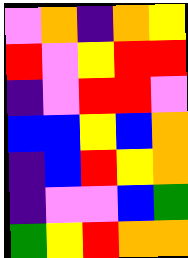[["violet", "orange", "indigo", "orange", "yellow"], ["red", "violet", "yellow", "red", "red"], ["indigo", "violet", "red", "red", "violet"], ["blue", "blue", "yellow", "blue", "orange"], ["indigo", "blue", "red", "yellow", "orange"], ["indigo", "violet", "violet", "blue", "green"], ["green", "yellow", "red", "orange", "orange"]]